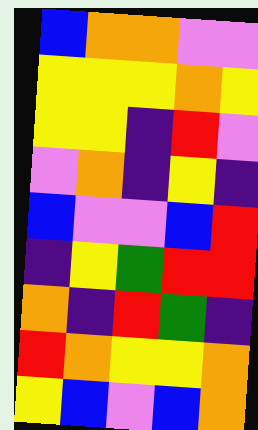[["blue", "orange", "orange", "violet", "violet"], ["yellow", "yellow", "yellow", "orange", "yellow"], ["yellow", "yellow", "indigo", "red", "violet"], ["violet", "orange", "indigo", "yellow", "indigo"], ["blue", "violet", "violet", "blue", "red"], ["indigo", "yellow", "green", "red", "red"], ["orange", "indigo", "red", "green", "indigo"], ["red", "orange", "yellow", "yellow", "orange"], ["yellow", "blue", "violet", "blue", "orange"]]